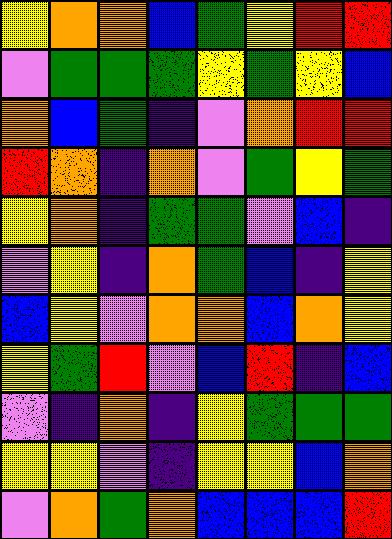[["yellow", "orange", "orange", "blue", "green", "yellow", "red", "red"], ["violet", "green", "green", "green", "yellow", "green", "yellow", "blue"], ["orange", "blue", "green", "indigo", "violet", "orange", "red", "red"], ["red", "orange", "indigo", "orange", "violet", "green", "yellow", "green"], ["yellow", "orange", "indigo", "green", "green", "violet", "blue", "indigo"], ["violet", "yellow", "indigo", "orange", "green", "blue", "indigo", "yellow"], ["blue", "yellow", "violet", "orange", "orange", "blue", "orange", "yellow"], ["yellow", "green", "red", "violet", "blue", "red", "indigo", "blue"], ["violet", "indigo", "orange", "indigo", "yellow", "green", "green", "green"], ["yellow", "yellow", "violet", "indigo", "yellow", "yellow", "blue", "orange"], ["violet", "orange", "green", "orange", "blue", "blue", "blue", "red"]]